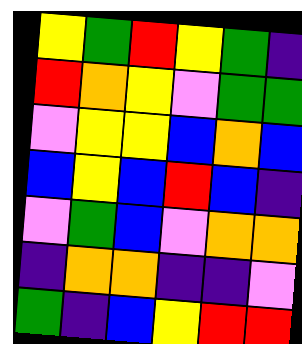[["yellow", "green", "red", "yellow", "green", "indigo"], ["red", "orange", "yellow", "violet", "green", "green"], ["violet", "yellow", "yellow", "blue", "orange", "blue"], ["blue", "yellow", "blue", "red", "blue", "indigo"], ["violet", "green", "blue", "violet", "orange", "orange"], ["indigo", "orange", "orange", "indigo", "indigo", "violet"], ["green", "indigo", "blue", "yellow", "red", "red"]]